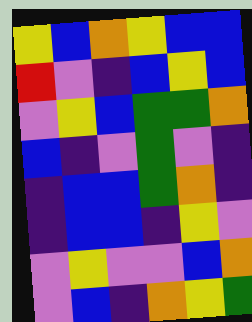[["yellow", "blue", "orange", "yellow", "blue", "blue"], ["red", "violet", "indigo", "blue", "yellow", "blue"], ["violet", "yellow", "blue", "green", "green", "orange"], ["blue", "indigo", "violet", "green", "violet", "indigo"], ["indigo", "blue", "blue", "green", "orange", "indigo"], ["indigo", "blue", "blue", "indigo", "yellow", "violet"], ["violet", "yellow", "violet", "violet", "blue", "orange"], ["violet", "blue", "indigo", "orange", "yellow", "green"]]